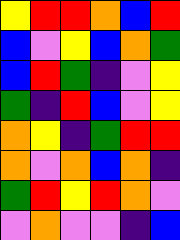[["yellow", "red", "red", "orange", "blue", "red"], ["blue", "violet", "yellow", "blue", "orange", "green"], ["blue", "red", "green", "indigo", "violet", "yellow"], ["green", "indigo", "red", "blue", "violet", "yellow"], ["orange", "yellow", "indigo", "green", "red", "red"], ["orange", "violet", "orange", "blue", "orange", "indigo"], ["green", "red", "yellow", "red", "orange", "violet"], ["violet", "orange", "violet", "violet", "indigo", "blue"]]